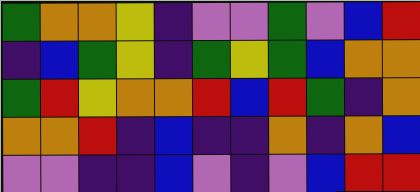[["green", "orange", "orange", "yellow", "indigo", "violet", "violet", "green", "violet", "blue", "red"], ["indigo", "blue", "green", "yellow", "indigo", "green", "yellow", "green", "blue", "orange", "orange"], ["green", "red", "yellow", "orange", "orange", "red", "blue", "red", "green", "indigo", "orange"], ["orange", "orange", "red", "indigo", "blue", "indigo", "indigo", "orange", "indigo", "orange", "blue"], ["violet", "violet", "indigo", "indigo", "blue", "violet", "indigo", "violet", "blue", "red", "red"]]